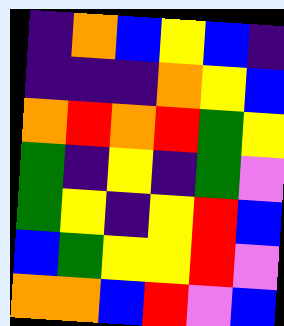[["indigo", "orange", "blue", "yellow", "blue", "indigo"], ["indigo", "indigo", "indigo", "orange", "yellow", "blue"], ["orange", "red", "orange", "red", "green", "yellow"], ["green", "indigo", "yellow", "indigo", "green", "violet"], ["green", "yellow", "indigo", "yellow", "red", "blue"], ["blue", "green", "yellow", "yellow", "red", "violet"], ["orange", "orange", "blue", "red", "violet", "blue"]]